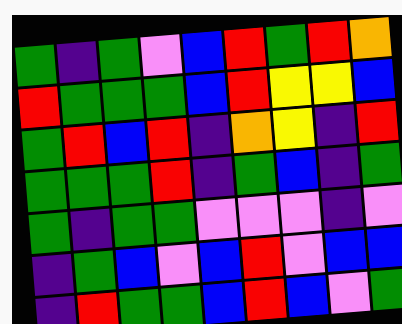[["green", "indigo", "green", "violet", "blue", "red", "green", "red", "orange"], ["red", "green", "green", "green", "blue", "red", "yellow", "yellow", "blue"], ["green", "red", "blue", "red", "indigo", "orange", "yellow", "indigo", "red"], ["green", "green", "green", "red", "indigo", "green", "blue", "indigo", "green"], ["green", "indigo", "green", "green", "violet", "violet", "violet", "indigo", "violet"], ["indigo", "green", "blue", "violet", "blue", "red", "violet", "blue", "blue"], ["indigo", "red", "green", "green", "blue", "red", "blue", "violet", "green"]]